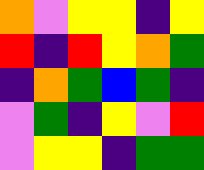[["orange", "violet", "yellow", "yellow", "indigo", "yellow"], ["red", "indigo", "red", "yellow", "orange", "green"], ["indigo", "orange", "green", "blue", "green", "indigo"], ["violet", "green", "indigo", "yellow", "violet", "red"], ["violet", "yellow", "yellow", "indigo", "green", "green"]]